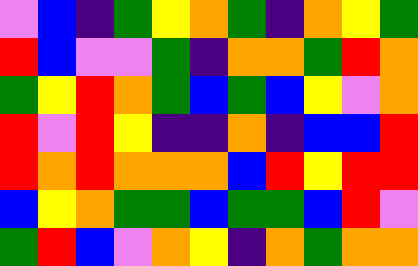[["violet", "blue", "indigo", "green", "yellow", "orange", "green", "indigo", "orange", "yellow", "green"], ["red", "blue", "violet", "violet", "green", "indigo", "orange", "orange", "green", "red", "orange"], ["green", "yellow", "red", "orange", "green", "blue", "green", "blue", "yellow", "violet", "orange"], ["red", "violet", "red", "yellow", "indigo", "indigo", "orange", "indigo", "blue", "blue", "red"], ["red", "orange", "red", "orange", "orange", "orange", "blue", "red", "yellow", "red", "red"], ["blue", "yellow", "orange", "green", "green", "blue", "green", "green", "blue", "red", "violet"], ["green", "red", "blue", "violet", "orange", "yellow", "indigo", "orange", "green", "orange", "orange"]]